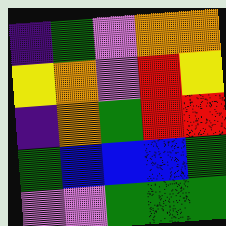[["indigo", "green", "violet", "orange", "orange"], ["yellow", "orange", "violet", "red", "yellow"], ["indigo", "orange", "green", "red", "red"], ["green", "blue", "blue", "blue", "green"], ["violet", "violet", "green", "green", "green"]]